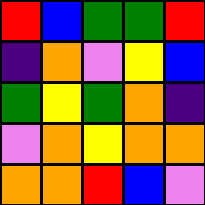[["red", "blue", "green", "green", "red"], ["indigo", "orange", "violet", "yellow", "blue"], ["green", "yellow", "green", "orange", "indigo"], ["violet", "orange", "yellow", "orange", "orange"], ["orange", "orange", "red", "blue", "violet"]]